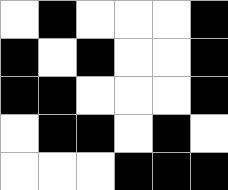[["white", "black", "white", "white", "white", "black"], ["black", "white", "black", "white", "white", "black"], ["black", "black", "white", "white", "white", "black"], ["white", "black", "black", "white", "black", "white"], ["white", "white", "white", "black", "black", "black"]]